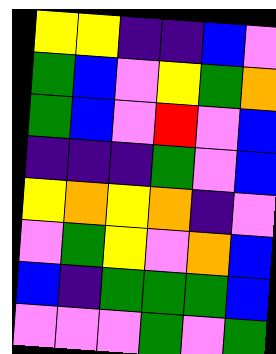[["yellow", "yellow", "indigo", "indigo", "blue", "violet"], ["green", "blue", "violet", "yellow", "green", "orange"], ["green", "blue", "violet", "red", "violet", "blue"], ["indigo", "indigo", "indigo", "green", "violet", "blue"], ["yellow", "orange", "yellow", "orange", "indigo", "violet"], ["violet", "green", "yellow", "violet", "orange", "blue"], ["blue", "indigo", "green", "green", "green", "blue"], ["violet", "violet", "violet", "green", "violet", "green"]]